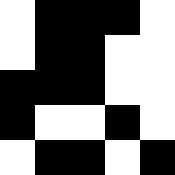[["white", "black", "black", "black", "white"], ["white", "black", "black", "white", "white"], ["black", "black", "black", "white", "white"], ["black", "white", "white", "black", "white"], ["white", "black", "black", "white", "black"]]